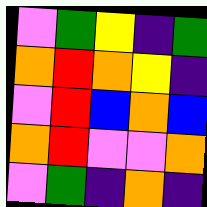[["violet", "green", "yellow", "indigo", "green"], ["orange", "red", "orange", "yellow", "indigo"], ["violet", "red", "blue", "orange", "blue"], ["orange", "red", "violet", "violet", "orange"], ["violet", "green", "indigo", "orange", "indigo"]]